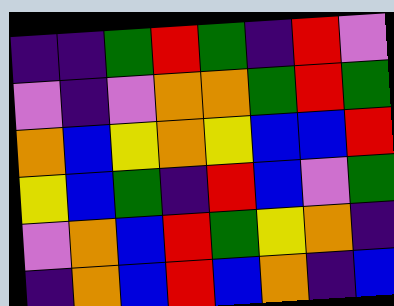[["indigo", "indigo", "green", "red", "green", "indigo", "red", "violet"], ["violet", "indigo", "violet", "orange", "orange", "green", "red", "green"], ["orange", "blue", "yellow", "orange", "yellow", "blue", "blue", "red"], ["yellow", "blue", "green", "indigo", "red", "blue", "violet", "green"], ["violet", "orange", "blue", "red", "green", "yellow", "orange", "indigo"], ["indigo", "orange", "blue", "red", "blue", "orange", "indigo", "blue"]]